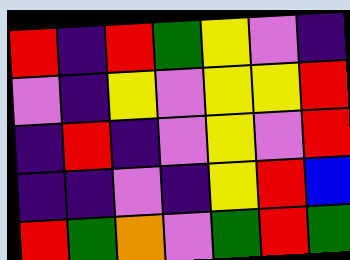[["red", "indigo", "red", "green", "yellow", "violet", "indigo"], ["violet", "indigo", "yellow", "violet", "yellow", "yellow", "red"], ["indigo", "red", "indigo", "violet", "yellow", "violet", "red"], ["indigo", "indigo", "violet", "indigo", "yellow", "red", "blue"], ["red", "green", "orange", "violet", "green", "red", "green"]]